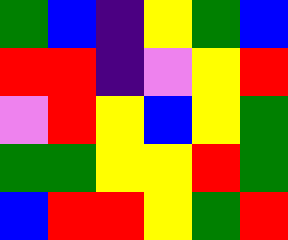[["green", "blue", "indigo", "yellow", "green", "blue"], ["red", "red", "indigo", "violet", "yellow", "red"], ["violet", "red", "yellow", "blue", "yellow", "green"], ["green", "green", "yellow", "yellow", "red", "green"], ["blue", "red", "red", "yellow", "green", "red"]]